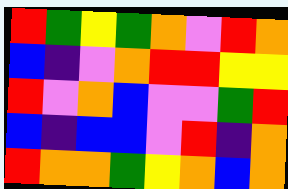[["red", "green", "yellow", "green", "orange", "violet", "red", "orange"], ["blue", "indigo", "violet", "orange", "red", "red", "yellow", "yellow"], ["red", "violet", "orange", "blue", "violet", "violet", "green", "red"], ["blue", "indigo", "blue", "blue", "violet", "red", "indigo", "orange"], ["red", "orange", "orange", "green", "yellow", "orange", "blue", "orange"]]